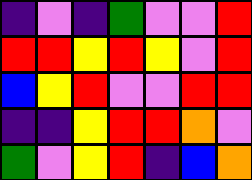[["indigo", "violet", "indigo", "green", "violet", "violet", "red"], ["red", "red", "yellow", "red", "yellow", "violet", "red"], ["blue", "yellow", "red", "violet", "violet", "red", "red"], ["indigo", "indigo", "yellow", "red", "red", "orange", "violet"], ["green", "violet", "yellow", "red", "indigo", "blue", "orange"]]